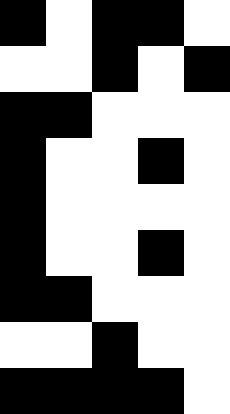[["black", "white", "black", "black", "white"], ["white", "white", "black", "white", "black"], ["black", "black", "white", "white", "white"], ["black", "white", "white", "black", "white"], ["black", "white", "white", "white", "white"], ["black", "white", "white", "black", "white"], ["black", "black", "white", "white", "white"], ["white", "white", "black", "white", "white"], ["black", "black", "black", "black", "white"]]